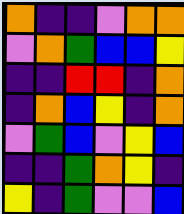[["orange", "indigo", "indigo", "violet", "orange", "orange"], ["violet", "orange", "green", "blue", "blue", "yellow"], ["indigo", "indigo", "red", "red", "indigo", "orange"], ["indigo", "orange", "blue", "yellow", "indigo", "orange"], ["violet", "green", "blue", "violet", "yellow", "blue"], ["indigo", "indigo", "green", "orange", "yellow", "indigo"], ["yellow", "indigo", "green", "violet", "violet", "blue"]]